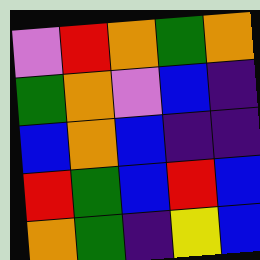[["violet", "red", "orange", "green", "orange"], ["green", "orange", "violet", "blue", "indigo"], ["blue", "orange", "blue", "indigo", "indigo"], ["red", "green", "blue", "red", "blue"], ["orange", "green", "indigo", "yellow", "blue"]]